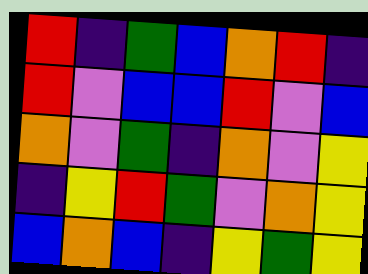[["red", "indigo", "green", "blue", "orange", "red", "indigo"], ["red", "violet", "blue", "blue", "red", "violet", "blue"], ["orange", "violet", "green", "indigo", "orange", "violet", "yellow"], ["indigo", "yellow", "red", "green", "violet", "orange", "yellow"], ["blue", "orange", "blue", "indigo", "yellow", "green", "yellow"]]